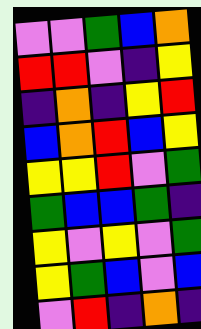[["violet", "violet", "green", "blue", "orange"], ["red", "red", "violet", "indigo", "yellow"], ["indigo", "orange", "indigo", "yellow", "red"], ["blue", "orange", "red", "blue", "yellow"], ["yellow", "yellow", "red", "violet", "green"], ["green", "blue", "blue", "green", "indigo"], ["yellow", "violet", "yellow", "violet", "green"], ["yellow", "green", "blue", "violet", "blue"], ["violet", "red", "indigo", "orange", "indigo"]]